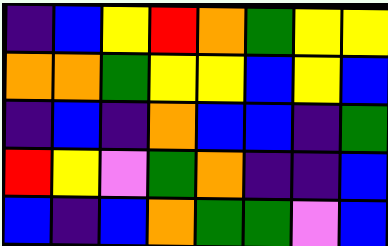[["indigo", "blue", "yellow", "red", "orange", "green", "yellow", "yellow"], ["orange", "orange", "green", "yellow", "yellow", "blue", "yellow", "blue"], ["indigo", "blue", "indigo", "orange", "blue", "blue", "indigo", "green"], ["red", "yellow", "violet", "green", "orange", "indigo", "indigo", "blue"], ["blue", "indigo", "blue", "orange", "green", "green", "violet", "blue"]]